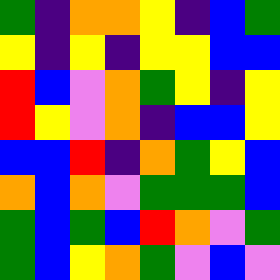[["green", "indigo", "orange", "orange", "yellow", "indigo", "blue", "green"], ["yellow", "indigo", "yellow", "indigo", "yellow", "yellow", "blue", "blue"], ["red", "blue", "violet", "orange", "green", "yellow", "indigo", "yellow"], ["red", "yellow", "violet", "orange", "indigo", "blue", "blue", "yellow"], ["blue", "blue", "red", "indigo", "orange", "green", "yellow", "blue"], ["orange", "blue", "orange", "violet", "green", "green", "green", "blue"], ["green", "blue", "green", "blue", "red", "orange", "violet", "green"], ["green", "blue", "yellow", "orange", "green", "violet", "blue", "violet"]]